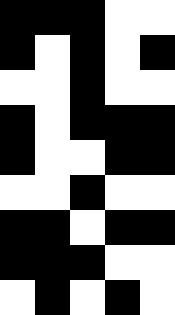[["black", "black", "black", "white", "white"], ["black", "white", "black", "white", "black"], ["white", "white", "black", "white", "white"], ["black", "white", "black", "black", "black"], ["black", "white", "white", "black", "black"], ["white", "white", "black", "white", "white"], ["black", "black", "white", "black", "black"], ["black", "black", "black", "white", "white"], ["white", "black", "white", "black", "white"]]